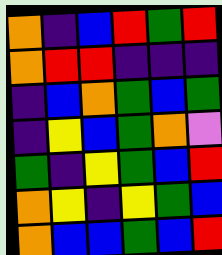[["orange", "indigo", "blue", "red", "green", "red"], ["orange", "red", "red", "indigo", "indigo", "indigo"], ["indigo", "blue", "orange", "green", "blue", "green"], ["indigo", "yellow", "blue", "green", "orange", "violet"], ["green", "indigo", "yellow", "green", "blue", "red"], ["orange", "yellow", "indigo", "yellow", "green", "blue"], ["orange", "blue", "blue", "green", "blue", "red"]]